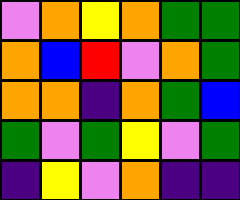[["violet", "orange", "yellow", "orange", "green", "green"], ["orange", "blue", "red", "violet", "orange", "green"], ["orange", "orange", "indigo", "orange", "green", "blue"], ["green", "violet", "green", "yellow", "violet", "green"], ["indigo", "yellow", "violet", "orange", "indigo", "indigo"]]